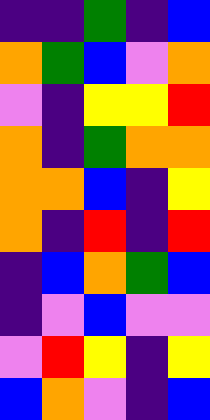[["indigo", "indigo", "green", "indigo", "blue"], ["orange", "green", "blue", "violet", "orange"], ["violet", "indigo", "yellow", "yellow", "red"], ["orange", "indigo", "green", "orange", "orange"], ["orange", "orange", "blue", "indigo", "yellow"], ["orange", "indigo", "red", "indigo", "red"], ["indigo", "blue", "orange", "green", "blue"], ["indigo", "violet", "blue", "violet", "violet"], ["violet", "red", "yellow", "indigo", "yellow"], ["blue", "orange", "violet", "indigo", "blue"]]